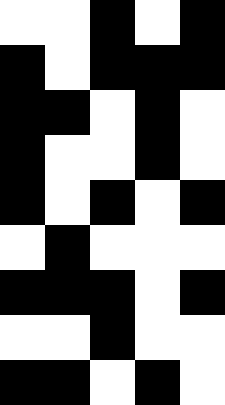[["white", "white", "black", "white", "black"], ["black", "white", "black", "black", "black"], ["black", "black", "white", "black", "white"], ["black", "white", "white", "black", "white"], ["black", "white", "black", "white", "black"], ["white", "black", "white", "white", "white"], ["black", "black", "black", "white", "black"], ["white", "white", "black", "white", "white"], ["black", "black", "white", "black", "white"]]